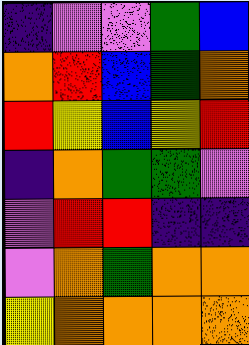[["indigo", "violet", "violet", "green", "blue"], ["orange", "red", "blue", "green", "orange"], ["red", "yellow", "blue", "yellow", "red"], ["indigo", "orange", "green", "green", "violet"], ["violet", "red", "red", "indigo", "indigo"], ["violet", "orange", "green", "orange", "orange"], ["yellow", "orange", "orange", "orange", "orange"]]